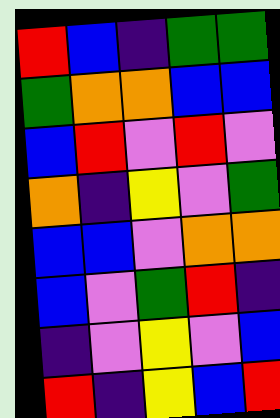[["red", "blue", "indigo", "green", "green"], ["green", "orange", "orange", "blue", "blue"], ["blue", "red", "violet", "red", "violet"], ["orange", "indigo", "yellow", "violet", "green"], ["blue", "blue", "violet", "orange", "orange"], ["blue", "violet", "green", "red", "indigo"], ["indigo", "violet", "yellow", "violet", "blue"], ["red", "indigo", "yellow", "blue", "red"]]